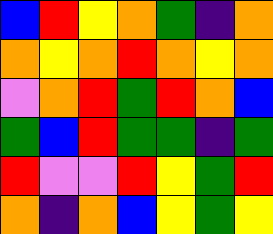[["blue", "red", "yellow", "orange", "green", "indigo", "orange"], ["orange", "yellow", "orange", "red", "orange", "yellow", "orange"], ["violet", "orange", "red", "green", "red", "orange", "blue"], ["green", "blue", "red", "green", "green", "indigo", "green"], ["red", "violet", "violet", "red", "yellow", "green", "red"], ["orange", "indigo", "orange", "blue", "yellow", "green", "yellow"]]